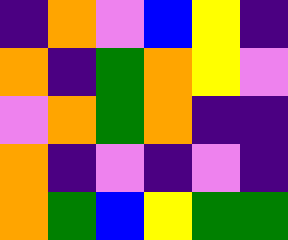[["indigo", "orange", "violet", "blue", "yellow", "indigo"], ["orange", "indigo", "green", "orange", "yellow", "violet"], ["violet", "orange", "green", "orange", "indigo", "indigo"], ["orange", "indigo", "violet", "indigo", "violet", "indigo"], ["orange", "green", "blue", "yellow", "green", "green"]]